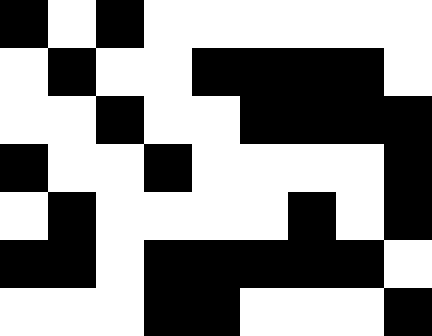[["black", "white", "black", "white", "white", "white", "white", "white", "white"], ["white", "black", "white", "white", "black", "black", "black", "black", "white"], ["white", "white", "black", "white", "white", "black", "black", "black", "black"], ["black", "white", "white", "black", "white", "white", "white", "white", "black"], ["white", "black", "white", "white", "white", "white", "black", "white", "black"], ["black", "black", "white", "black", "black", "black", "black", "black", "white"], ["white", "white", "white", "black", "black", "white", "white", "white", "black"]]